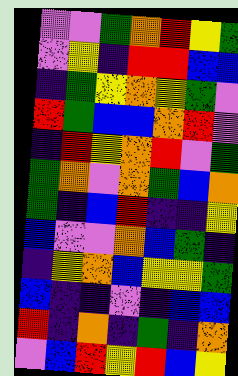[["violet", "violet", "green", "orange", "red", "yellow", "green"], ["violet", "yellow", "indigo", "red", "red", "blue", "blue"], ["indigo", "green", "yellow", "orange", "yellow", "green", "violet"], ["red", "green", "blue", "blue", "orange", "red", "violet"], ["indigo", "red", "yellow", "orange", "red", "violet", "green"], ["green", "orange", "violet", "orange", "green", "blue", "orange"], ["green", "indigo", "blue", "red", "indigo", "indigo", "yellow"], ["blue", "violet", "violet", "orange", "blue", "green", "indigo"], ["indigo", "yellow", "orange", "blue", "yellow", "yellow", "green"], ["blue", "indigo", "indigo", "violet", "indigo", "blue", "blue"], ["red", "indigo", "orange", "indigo", "green", "indigo", "orange"], ["violet", "blue", "red", "yellow", "red", "blue", "yellow"]]